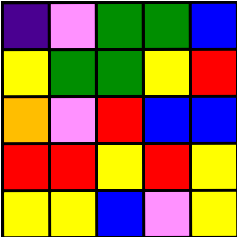[["indigo", "violet", "green", "green", "blue"], ["yellow", "green", "green", "yellow", "red"], ["orange", "violet", "red", "blue", "blue"], ["red", "red", "yellow", "red", "yellow"], ["yellow", "yellow", "blue", "violet", "yellow"]]